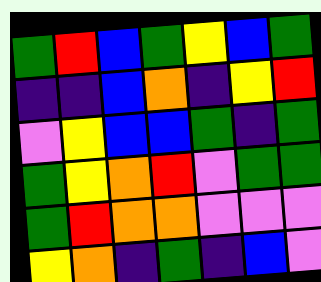[["green", "red", "blue", "green", "yellow", "blue", "green"], ["indigo", "indigo", "blue", "orange", "indigo", "yellow", "red"], ["violet", "yellow", "blue", "blue", "green", "indigo", "green"], ["green", "yellow", "orange", "red", "violet", "green", "green"], ["green", "red", "orange", "orange", "violet", "violet", "violet"], ["yellow", "orange", "indigo", "green", "indigo", "blue", "violet"]]